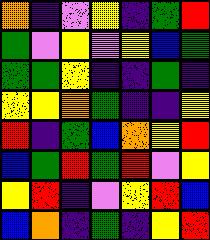[["orange", "indigo", "violet", "yellow", "indigo", "green", "red"], ["green", "violet", "yellow", "violet", "yellow", "blue", "green"], ["green", "green", "yellow", "indigo", "indigo", "green", "indigo"], ["yellow", "yellow", "orange", "green", "indigo", "indigo", "yellow"], ["red", "indigo", "green", "blue", "orange", "yellow", "red"], ["blue", "green", "red", "green", "red", "violet", "yellow"], ["yellow", "red", "indigo", "violet", "yellow", "red", "blue"], ["blue", "orange", "indigo", "green", "indigo", "yellow", "red"]]